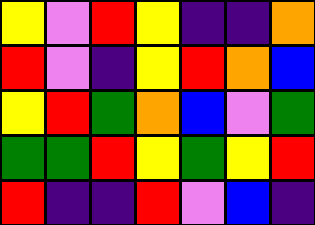[["yellow", "violet", "red", "yellow", "indigo", "indigo", "orange"], ["red", "violet", "indigo", "yellow", "red", "orange", "blue"], ["yellow", "red", "green", "orange", "blue", "violet", "green"], ["green", "green", "red", "yellow", "green", "yellow", "red"], ["red", "indigo", "indigo", "red", "violet", "blue", "indigo"]]